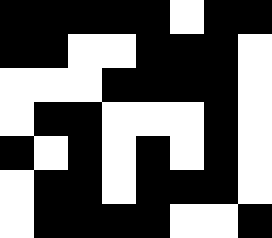[["black", "black", "black", "black", "black", "white", "black", "black"], ["black", "black", "white", "white", "black", "black", "black", "white"], ["white", "white", "white", "black", "black", "black", "black", "white"], ["white", "black", "black", "white", "white", "white", "black", "white"], ["black", "white", "black", "white", "black", "white", "black", "white"], ["white", "black", "black", "white", "black", "black", "black", "white"], ["white", "black", "black", "black", "black", "white", "white", "black"]]